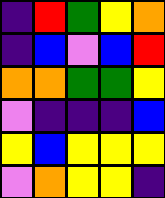[["indigo", "red", "green", "yellow", "orange"], ["indigo", "blue", "violet", "blue", "red"], ["orange", "orange", "green", "green", "yellow"], ["violet", "indigo", "indigo", "indigo", "blue"], ["yellow", "blue", "yellow", "yellow", "yellow"], ["violet", "orange", "yellow", "yellow", "indigo"]]